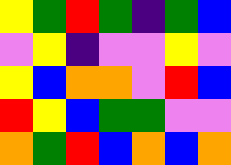[["yellow", "green", "red", "green", "indigo", "green", "blue"], ["violet", "yellow", "indigo", "violet", "violet", "yellow", "violet"], ["yellow", "blue", "orange", "orange", "violet", "red", "blue"], ["red", "yellow", "blue", "green", "green", "violet", "violet"], ["orange", "green", "red", "blue", "orange", "blue", "orange"]]